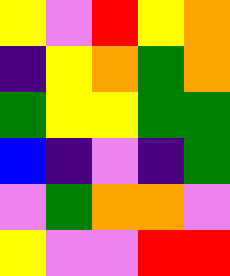[["yellow", "violet", "red", "yellow", "orange"], ["indigo", "yellow", "orange", "green", "orange"], ["green", "yellow", "yellow", "green", "green"], ["blue", "indigo", "violet", "indigo", "green"], ["violet", "green", "orange", "orange", "violet"], ["yellow", "violet", "violet", "red", "red"]]